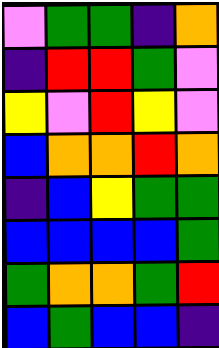[["violet", "green", "green", "indigo", "orange"], ["indigo", "red", "red", "green", "violet"], ["yellow", "violet", "red", "yellow", "violet"], ["blue", "orange", "orange", "red", "orange"], ["indigo", "blue", "yellow", "green", "green"], ["blue", "blue", "blue", "blue", "green"], ["green", "orange", "orange", "green", "red"], ["blue", "green", "blue", "blue", "indigo"]]